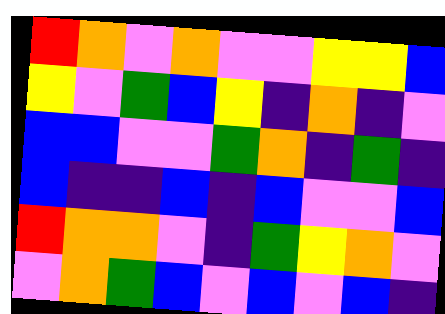[["red", "orange", "violet", "orange", "violet", "violet", "yellow", "yellow", "blue"], ["yellow", "violet", "green", "blue", "yellow", "indigo", "orange", "indigo", "violet"], ["blue", "blue", "violet", "violet", "green", "orange", "indigo", "green", "indigo"], ["blue", "indigo", "indigo", "blue", "indigo", "blue", "violet", "violet", "blue"], ["red", "orange", "orange", "violet", "indigo", "green", "yellow", "orange", "violet"], ["violet", "orange", "green", "blue", "violet", "blue", "violet", "blue", "indigo"]]